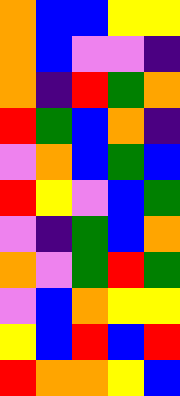[["orange", "blue", "blue", "yellow", "yellow"], ["orange", "blue", "violet", "violet", "indigo"], ["orange", "indigo", "red", "green", "orange"], ["red", "green", "blue", "orange", "indigo"], ["violet", "orange", "blue", "green", "blue"], ["red", "yellow", "violet", "blue", "green"], ["violet", "indigo", "green", "blue", "orange"], ["orange", "violet", "green", "red", "green"], ["violet", "blue", "orange", "yellow", "yellow"], ["yellow", "blue", "red", "blue", "red"], ["red", "orange", "orange", "yellow", "blue"]]